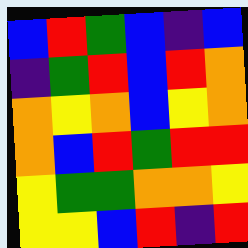[["blue", "red", "green", "blue", "indigo", "blue"], ["indigo", "green", "red", "blue", "red", "orange"], ["orange", "yellow", "orange", "blue", "yellow", "orange"], ["orange", "blue", "red", "green", "red", "red"], ["yellow", "green", "green", "orange", "orange", "yellow"], ["yellow", "yellow", "blue", "red", "indigo", "red"]]